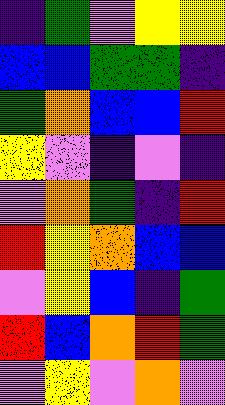[["indigo", "green", "violet", "yellow", "yellow"], ["blue", "blue", "green", "green", "indigo"], ["green", "orange", "blue", "blue", "red"], ["yellow", "violet", "indigo", "violet", "indigo"], ["violet", "orange", "green", "indigo", "red"], ["red", "yellow", "orange", "blue", "blue"], ["violet", "yellow", "blue", "indigo", "green"], ["red", "blue", "orange", "red", "green"], ["violet", "yellow", "violet", "orange", "violet"]]